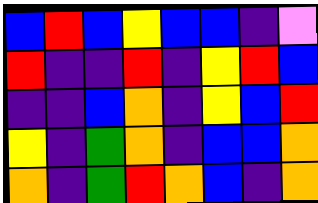[["blue", "red", "blue", "yellow", "blue", "blue", "indigo", "violet"], ["red", "indigo", "indigo", "red", "indigo", "yellow", "red", "blue"], ["indigo", "indigo", "blue", "orange", "indigo", "yellow", "blue", "red"], ["yellow", "indigo", "green", "orange", "indigo", "blue", "blue", "orange"], ["orange", "indigo", "green", "red", "orange", "blue", "indigo", "orange"]]